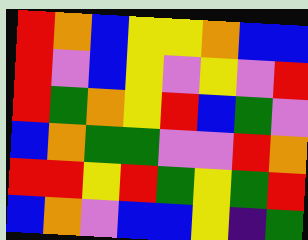[["red", "orange", "blue", "yellow", "yellow", "orange", "blue", "blue"], ["red", "violet", "blue", "yellow", "violet", "yellow", "violet", "red"], ["red", "green", "orange", "yellow", "red", "blue", "green", "violet"], ["blue", "orange", "green", "green", "violet", "violet", "red", "orange"], ["red", "red", "yellow", "red", "green", "yellow", "green", "red"], ["blue", "orange", "violet", "blue", "blue", "yellow", "indigo", "green"]]